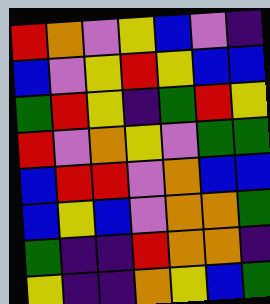[["red", "orange", "violet", "yellow", "blue", "violet", "indigo"], ["blue", "violet", "yellow", "red", "yellow", "blue", "blue"], ["green", "red", "yellow", "indigo", "green", "red", "yellow"], ["red", "violet", "orange", "yellow", "violet", "green", "green"], ["blue", "red", "red", "violet", "orange", "blue", "blue"], ["blue", "yellow", "blue", "violet", "orange", "orange", "green"], ["green", "indigo", "indigo", "red", "orange", "orange", "indigo"], ["yellow", "indigo", "indigo", "orange", "yellow", "blue", "green"]]